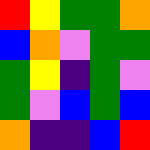[["red", "yellow", "green", "green", "orange"], ["blue", "orange", "violet", "green", "green"], ["green", "yellow", "indigo", "green", "violet"], ["green", "violet", "blue", "green", "blue"], ["orange", "indigo", "indigo", "blue", "red"]]